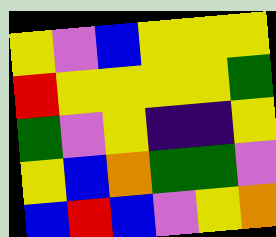[["yellow", "violet", "blue", "yellow", "yellow", "yellow"], ["red", "yellow", "yellow", "yellow", "yellow", "green"], ["green", "violet", "yellow", "indigo", "indigo", "yellow"], ["yellow", "blue", "orange", "green", "green", "violet"], ["blue", "red", "blue", "violet", "yellow", "orange"]]